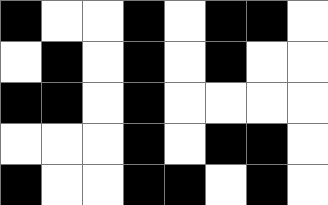[["black", "white", "white", "black", "white", "black", "black", "white"], ["white", "black", "white", "black", "white", "black", "white", "white"], ["black", "black", "white", "black", "white", "white", "white", "white"], ["white", "white", "white", "black", "white", "black", "black", "white"], ["black", "white", "white", "black", "black", "white", "black", "white"]]